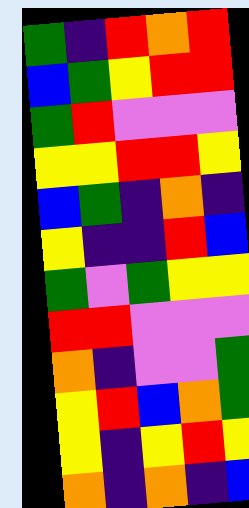[["green", "indigo", "red", "orange", "red"], ["blue", "green", "yellow", "red", "red"], ["green", "red", "violet", "violet", "violet"], ["yellow", "yellow", "red", "red", "yellow"], ["blue", "green", "indigo", "orange", "indigo"], ["yellow", "indigo", "indigo", "red", "blue"], ["green", "violet", "green", "yellow", "yellow"], ["red", "red", "violet", "violet", "violet"], ["orange", "indigo", "violet", "violet", "green"], ["yellow", "red", "blue", "orange", "green"], ["yellow", "indigo", "yellow", "red", "yellow"], ["orange", "indigo", "orange", "indigo", "blue"]]